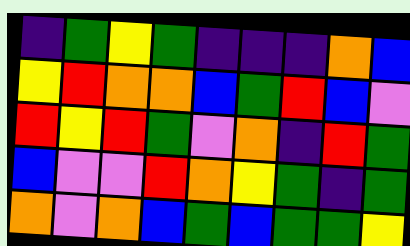[["indigo", "green", "yellow", "green", "indigo", "indigo", "indigo", "orange", "blue"], ["yellow", "red", "orange", "orange", "blue", "green", "red", "blue", "violet"], ["red", "yellow", "red", "green", "violet", "orange", "indigo", "red", "green"], ["blue", "violet", "violet", "red", "orange", "yellow", "green", "indigo", "green"], ["orange", "violet", "orange", "blue", "green", "blue", "green", "green", "yellow"]]